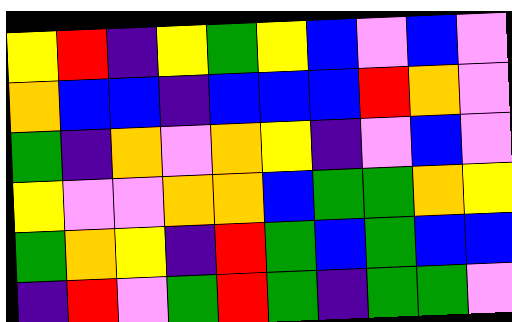[["yellow", "red", "indigo", "yellow", "green", "yellow", "blue", "violet", "blue", "violet"], ["orange", "blue", "blue", "indigo", "blue", "blue", "blue", "red", "orange", "violet"], ["green", "indigo", "orange", "violet", "orange", "yellow", "indigo", "violet", "blue", "violet"], ["yellow", "violet", "violet", "orange", "orange", "blue", "green", "green", "orange", "yellow"], ["green", "orange", "yellow", "indigo", "red", "green", "blue", "green", "blue", "blue"], ["indigo", "red", "violet", "green", "red", "green", "indigo", "green", "green", "violet"]]